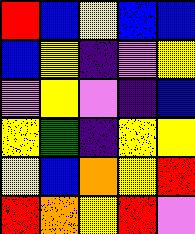[["red", "blue", "yellow", "blue", "blue"], ["blue", "yellow", "indigo", "violet", "yellow"], ["violet", "yellow", "violet", "indigo", "blue"], ["yellow", "green", "indigo", "yellow", "yellow"], ["yellow", "blue", "orange", "yellow", "red"], ["red", "orange", "yellow", "red", "violet"]]